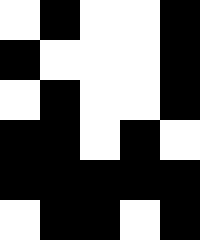[["white", "black", "white", "white", "black"], ["black", "white", "white", "white", "black"], ["white", "black", "white", "white", "black"], ["black", "black", "white", "black", "white"], ["black", "black", "black", "black", "black"], ["white", "black", "black", "white", "black"]]